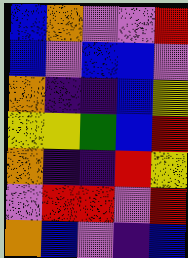[["blue", "orange", "violet", "violet", "red"], ["blue", "violet", "blue", "blue", "violet"], ["orange", "indigo", "indigo", "blue", "yellow"], ["yellow", "yellow", "green", "blue", "red"], ["orange", "indigo", "indigo", "red", "yellow"], ["violet", "red", "red", "violet", "red"], ["orange", "blue", "violet", "indigo", "blue"]]